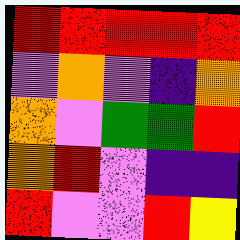[["red", "red", "red", "red", "red"], ["violet", "orange", "violet", "indigo", "orange"], ["orange", "violet", "green", "green", "red"], ["orange", "red", "violet", "indigo", "indigo"], ["red", "violet", "violet", "red", "yellow"]]